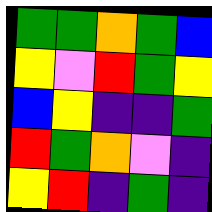[["green", "green", "orange", "green", "blue"], ["yellow", "violet", "red", "green", "yellow"], ["blue", "yellow", "indigo", "indigo", "green"], ["red", "green", "orange", "violet", "indigo"], ["yellow", "red", "indigo", "green", "indigo"]]